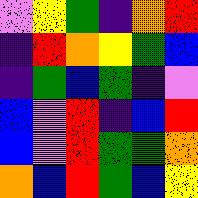[["violet", "yellow", "green", "indigo", "orange", "red"], ["indigo", "red", "orange", "yellow", "green", "blue"], ["indigo", "green", "blue", "green", "indigo", "violet"], ["blue", "violet", "red", "indigo", "blue", "red"], ["blue", "violet", "red", "green", "green", "orange"], ["orange", "blue", "red", "green", "blue", "yellow"]]